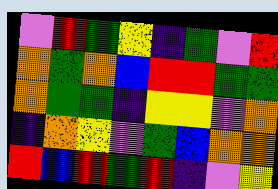[["violet", "red", "green", "yellow", "indigo", "green", "violet", "red"], ["orange", "green", "orange", "blue", "red", "red", "green", "green"], ["orange", "green", "green", "indigo", "yellow", "yellow", "violet", "orange"], ["indigo", "orange", "yellow", "violet", "green", "blue", "orange", "orange"], ["red", "blue", "red", "green", "red", "indigo", "violet", "yellow"]]